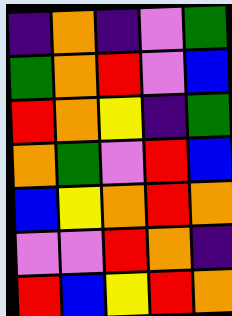[["indigo", "orange", "indigo", "violet", "green"], ["green", "orange", "red", "violet", "blue"], ["red", "orange", "yellow", "indigo", "green"], ["orange", "green", "violet", "red", "blue"], ["blue", "yellow", "orange", "red", "orange"], ["violet", "violet", "red", "orange", "indigo"], ["red", "blue", "yellow", "red", "orange"]]